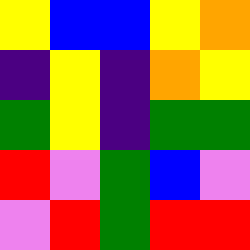[["yellow", "blue", "blue", "yellow", "orange"], ["indigo", "yellow", "indigo", "orange", "yellow"], ["green", "yellow", "indigo", "green", "green"], ["red", "violet", "green", "blue", "violet"], ["violet", "red", "green", "red", "red"]]